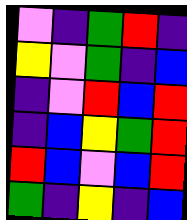[["violet", "indigo", "green", "red", "indigo"], ["yellow", "violet", "green", "indigo", "blue"], ["indigo", "violet", "red", "blue", "red"], ["indigo", "blue", "yellow", "green", "red"], ["red", "blue", "violet", "blue", "red"], ["green", "indigo", "yellow", "indigo", "blue"]]